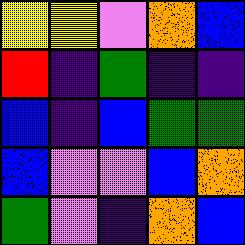[["yellow", "yellow", "violet", "orange", "blue"], ["red", "indigo", "green", "indigo", "indigo"], ["blue", "indigo", "blue", "green", "green"], ["blue", "violet", "violet", "blue", "orange"], ["green", "violet", "indigo", "orange", "blue"]]